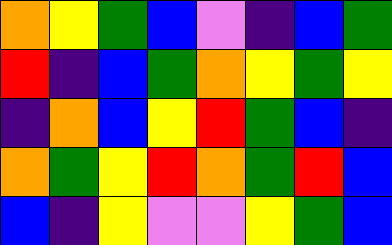[["orange", "yellow", "green", "blue", "violet", "indigo", "blue", "green"], ["red", "indigo", "blue", "green", "orange", "yellow", "green", "yellow"], ["indigo", "orange", "blue", "yellow", "red", "green", "blue", "indigo"], ["orange", "green", "yellow", "red", "orange", "green", "red", "blue"], ["blue", "indigo", "yellow", "violet", "violet", "yellow", "green", "blue"]]